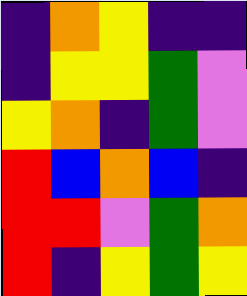[["indigo", "orange", "yellow", "indigo", "indigo"], ["indigo", "yellow", "yellow", "green", "violet"], ["yellow", "orange", "indigo", "green", "violet"], ["red", "blue", "orange", "blue", "indigo"], ["red", "red", "violet", "green", "orange"], ["red", "indigo", "yellow", "green", "yellow"]]